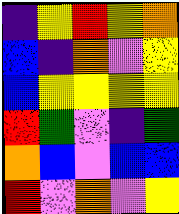[["indigo", "yellow", "red", "yellow", "orange"], ["blue", "indigo", "orange", "violet", "yellow"], ["blue", "yellow", "yellow", "yellow", "yellow"], ["red", "green", "violet", "indigo", "green"], ["orange", "blue", "violet", "blue", "blue"], ["red", "violet", "orange", "violet", "yellow"]]